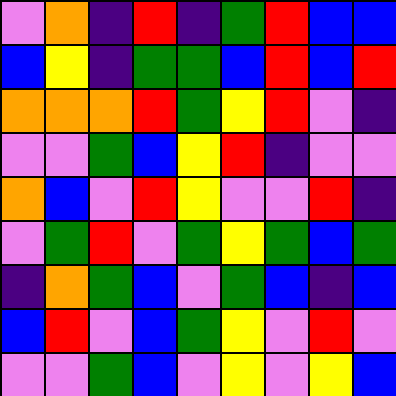[["violet", "orange", "indigo", "red", "indigo", "green", "red", "blue", "blue"], ["blue", "yellow", "indigo", "green", "green", "blue", "red", "blue", "red"], ["orange", "orange", "orange", "red", "green", "yellow", "red", "violet", "indigo"], ["violet", "violet", "green", "blue", "yellow", "red", "indigo", "violet", "violet"], ["orange", "blue", "violet", "red", "yellow", "violet", "violet", "red", "indigo"], ["violet", "green", "red", "violet", "green", "yellow", "green", "blue", "green"], ["indigo", "orange", "green", "blue", "violet", "green", "blue", "indigo", "blue"], ["blue", "red", "violet", "blue", "green", "yellow", "violet", "red", "violet"], ["violet", "violet", "green", "blue", "violet", "yellow", "violet", "yellow", "blue"]]